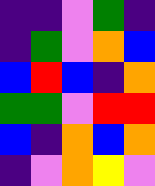[["indigo", "indigo", "violet", "green", "indigo"], ["indigo", "green", "violet", "orange", "blue"], ["blue", "red", "blue", "indigo", "orange"], ["green", "green", "violet", "red", "red"], ["blue", "indigo", "orange", "blue", "orange"], ["indigo", "violet", "orange", "yellow", "violet"]]